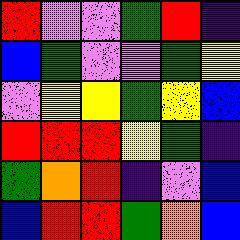[["red", "violet", "violet", "green", "red", "indigo"], ["blue", "green", "violet", "violet", "green", "yellow"], ["violet", "yellow", "yellow", "green", "yellow", "blue"], ["red", "red", "red", "yellow", "green", "indigo"], ["green", "orange", "red", "indigo", "violet", "blue"], ["blue", "red", "red", "green", "orange", "blue"]]